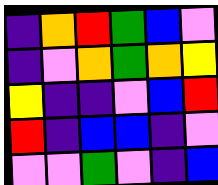[["indigo", "orange", "red", "green", "blue", "violet"], ["indigo", "violet", "orange", "green", "orange", "yellow"], ["yellow", "indigo", "indigo", "violet", "blue", "red"], ["red", "indigo", "blue", "blue", "indigo", "violet"], ["violet", "violet", "green", "violet", "indigo", "blue"]]